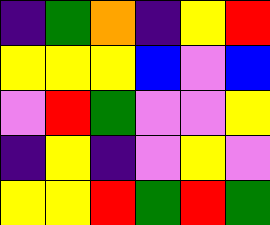[["indigo", "green", "orange", "indigo", "yellow", "red"], ["yellow", "yellow", "yellow", "blue", "violet", "blue"], ["violet", "red", "green", "violet", "violet", "yellow"], ["indigo", "yellow", "indigo", "violet", "yellow", "violet"], ["yellow", "yellow", "red", "green", "red", "green"]]